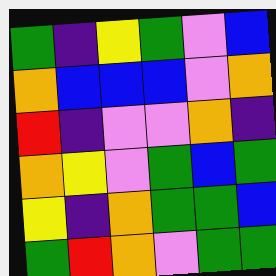[["green", "indigo", "yellow", "green", "violet", "blue"], ["orange", "blue", "blue", "blue", "violet", "orange"], ["red", "indigo", "violet", "violet", "orange", "indigo"], ["orange", "yellow", "violet", "green", "blue", "green"], ["yellow", "indigo", "orange", "green", "green", "blue"], ["green", "red", "orange", "violet", "green", "green"]]